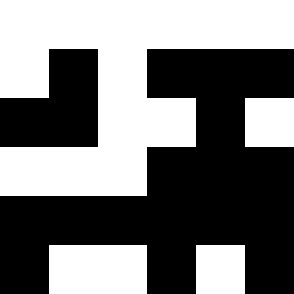[["white", "white", "white", "white", "white", "white"], ["white", "black", "white", "black", "black", "black"], ["black", "black", "white", "white", "black", "white"], ["white", "white", "white", "black", "black", "black"], ["black", "black", "black", "black", "black", "black"], ["black", "white", "white", "black", "white", "black"]]